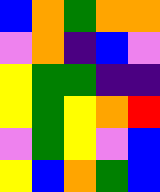[["blue", "orange", "green", "orange", "orange"], ["violet", "orange", "indigo", "blue", "violet"], ["yellow", "green", "green", "indigo", "indigo"], ["yellow", "green", "yellow", "orange", "red"], ["violet", "green", "yellow", "violet", "blue"], ["yellow", "blue", "orange", "green", "blue"]]